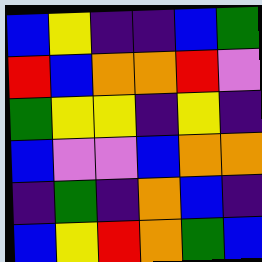[["blue", "yellow", "indigo", "indigo", "blue", "green"], ["red", "blue", "orange", "orange", "red", "violet"], ["green", "yellow", "yellow", "indigo", "yellow", "indigo"], ["blue", "violet", "violet", "blue", "orange", "orange"], ["indigo", "green", "indigo", "orange", "blue", "indigo"], ["blue", "yellow", "red", "orange", "green", "blue"]]